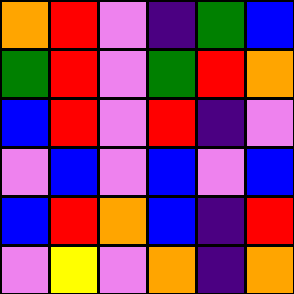[["orange", "red", "violet", "indigo", "green", "blue"], ["green", "red", "violet", "green", "red", "orange"], ["blue", "red", "violet", "red", "indigo", "violet"], ["violet", "blue", "violet", "blue", "violet", "blue"], ["blue", "red", "orange", "blue", "indigo", "red"], ["violet", "yellow", "violet", "orange", "indigo", "orange"]]